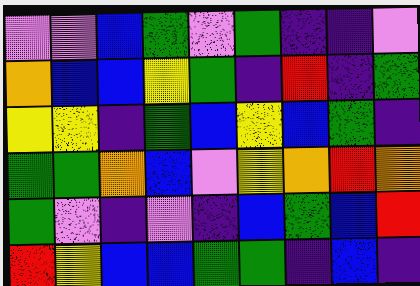[["violet", "violet", "blue", "green", "violet", "green", "indigo", "indigo", "violet"], ["orange", "blue", "blue", "yellow", "green", "indigo", "red", "indigo", "green"], ["yellow", "yellow", "indigo", "green", "blue", "yellow", "blue", "green", "indigo"], ["green", "green", "orange", "blue", "violet", "yellow", "orange", "red", "orange"], ["green", "violet", "indigo", "violet", "indigo", "blue", "green", "blue", "red"], ["red", "yellow", "blue", "blue", "green", "green", "indigo", "blue", "indigo"]]